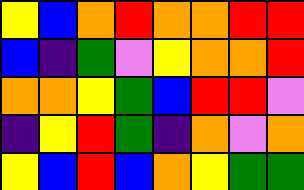[["yellow", "blue", "orange", "red", "orange", "orange", "red", "red"], ["blue", "indigo", "green", "violet", "yellow", "orange", "orange", "red"], ["orange", "orange", "yellow", "green", "blue", "red", "red", "violet"], ["indigo", "yellow", "red", "green", "indigo", "orange", "violet", "orange"], ["yellow", "blue", "red", "blue", "orange", "yellow", "green", "green"]]